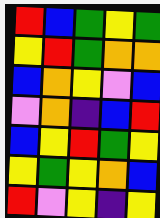[["red", "blue", "green", "yellow", "green"], ["yellow", "red", "green", "orange", "orange"], ["blue", "orange", "yellow", "violet", "blue"], ["violet", "orange", "indigo", "blue", "red"], ["blue", "yellow", "red", "green", "yellow"], ["yellow", "green", "yellow", "orange", "blue"], ["red", "violet", "yellow", "indigo", "yellow"]]